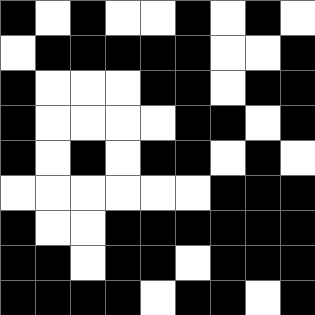[["black", "white", "black", "white", "white", "black", "white", "black", "white"], ["white", "black", "black", "black", "black", "black", "white", "white", "black"], ["black", "white", "white", "white", "black", "black", "white", "black", "black"], ["black", "white", "white", "white", "white", "black", "black", "white", "black"], ["black", "white", "black", "white", "black", "black", "white", "black", "white"], ["white", "white", "white", "white", "white", "white", "black", "black", "black"], ["black", "white", "white", "black", "black", "black", "black", "black", "black"], ["black", "black", "white", "black", "black", "white", "black", "black", "black"], ["black", "black", "black", "black", "white", "black", "black", "white", "black"]]